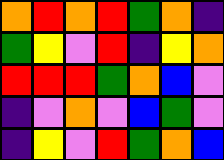[["orange", "red", "orange", "red", "green", "orange", "indigo"], ["green", "yellow", "violet", "red", "indigo", "yellow", "orange"], ["red", "red", "red", "green", "orange", "blue", "violet"], ["indigo", "violet", "orange", "violet", "blue", "green", "violet"], ["indigo", "yellow", "violet", "red", "green", "orange", "blue"]]